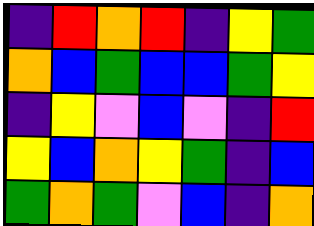[["indigo", "red", "orange", "red", "indigo", "yellow", "green"], ["orange", "blue", "green", "blue", "blue", "green", "yellow"], ["indigo", "yellow", "violet", "blue", "violet", "indigo", "red"], ["yellow", "blue", "orange", "yellow", "green", "indigo", "blue"], ["green", "orange", "green", "violet", "blue", "indigo", "orange"]]